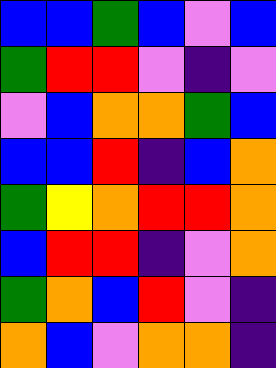[["blue", "blue", "green", "blue", "violet", "blue"], ["green", "red", "red", "violet", "indigo", "violet"], ["violet", "blue", "orange", "orange", "green", "blue"], ["blue", "blue", "red", "indigo", "blue", "orange"], ["green", "yellow", "orange", "red", "red", "orange"], ["blue", "red", "red", "indigo", "violet", "orange"], ["green", "orange", "blue", "red", "violet", "indigo"], ["orange", "blue", "violet", "orange", "orange", "indigo"]]